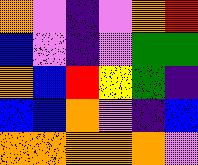[["orange", "violet", "indigo", "violet", "orange", "red"], ["blue", "violet", "indigo", "violet", "green", "green"], ["orange", "blue", "red", "yellow", "green", "indigo"], ["blue", "blue", "orange", "violet", "indigo", "blue"], ["orange", "orange", "orange", "orange", "orange", "violet"]]